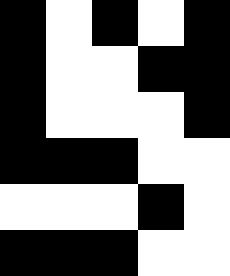[["black", "white", "black", "white", "black"], ["black", "white", "white", "black", "black"], ["black", "white", "white", "white", "black"], ["black", "black", "black", "white", "white"], ["white", "white", "white", "black", "white"], ["black", "black", "black", "white", "white"]]